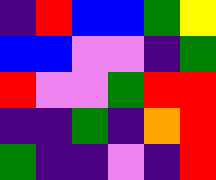[["indigo", "red", "blue", "blue", "green", "yellow"], ["blue", "blue", "violet", "violet", "indigo", "green"], ["red", "violet", "violet", "green", "red", "red"], ["indigo", "indigo", "green", "indigo", "orange", "red"], ["green", "indigo", "indigo", "violet", "indigo", "red"]]